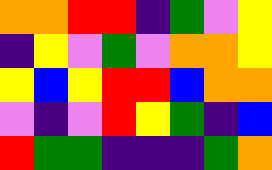[["orange", "orange", "red", "red", "indigo", "green", "violet", "yellow"], ["indigo", "yellow", "violet", "green", "violet", "orange", "orange", "yellow"], ["yellow", "blue", "yellow", "red", "red", "blue", "orange", "orange"], ["violet", "indigo", "violet", "red", "yellow", "green", "indigo", "blue"], ["red", "green", "green", "indigo", "indigo", "indigo", "green", "orange"]]